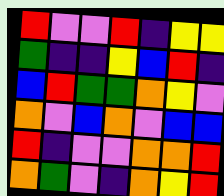[["red", "violet", "violet", "red", "indigo", "yellow", "yellow"], ["green", "indigo", "indigo", "yellow", "blue", "red", "indigo"], ["blue", "red", "green", "green", "orange", "yellow", "violet"], ["orange", "violet", "blue", "orange", "violet", "blue", "blue"], ["red", "indigo", "violet", "violet", "orange", "orange", "red"], ["orange", "green", "violet", "indigo", "orange", "yellow", "red"]]